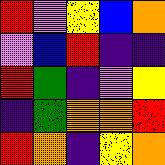[["red", "violet", "yellow", "blue", "orange"], ["violet", "blue", "red", "indigo", "indigo"], ["red", "green", "indigo", "violet", "yellow"], ["indigo", "green", "orange", "orange", "red"], ["red", "orange", "indigo", "yellow", "orange"]]